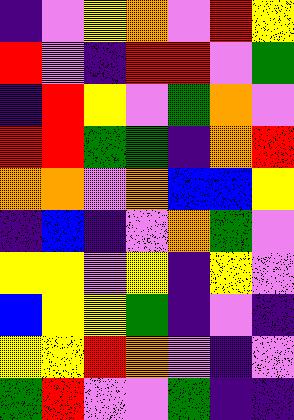[["indigo", "violet", "yellow", "orange", "violet", "red", "yellow"], ["red", "violet", "indigo", "red", "red", "violet", "green"], ["indigo", "red", "yellow", "violet", "green", "orange", "violet"], ["red", "red", "green", "green", "indigo", "orange", "red"], ["orange", "orange", "violet", "orange", "blue", "blue", "yellow"], ["indigo", "blue", "indigo", "violet", "orange", "green", "violet"], ["yellow", "yellow", "violet", "yellow", "indigo", "yellow", "violet"], ["blue", "yellow", "yellow", "green", "indigo", "violet", "indigo"], ["yellow", "yellow", "red", "orange", "violet", "indigo", "violet"], ["green", "red", "violet", "violet", "green", "indigo", "indigo"]]